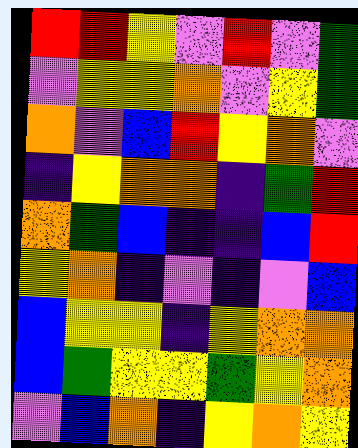[["red", "red", "yellow", "violet", "red", "violet", "green"], ["violet", "yellow", "yellow", "orange", "violet", "yellow", "green"], ["orange", "violet", "blue", "red", "yellow", "orange", "violet"], ["indigo", "yellow", "orange", "orange", "indigo", "green", "red"], ["orange", "green", "blue", "indigo", "indigo", "blue", "red"], ["yellow", "orange", "indigo", "violet", "indigo", "violet", "blue"], ["blue", "yellow", "yellow", "indigo", "yellow", "orange", "orange"], ["blue", "green", "yellow", "yellow", "green", "yellow", "orange"], ["violet", "blue", "orange", "indigo", "yellow", "orange", "yellow"]]